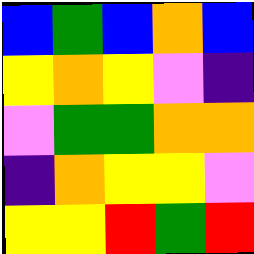[["blue", "green", "blue", "orange", "blue"], ["yellow", "orange", "yellow", "violet", "indigo"], ["violet", "green", "green", "orange", "orange"], ["indigo", "orange", "yellow", "yellow", "violet"], ["yellow", "yellow", "red", "green", "red"]]